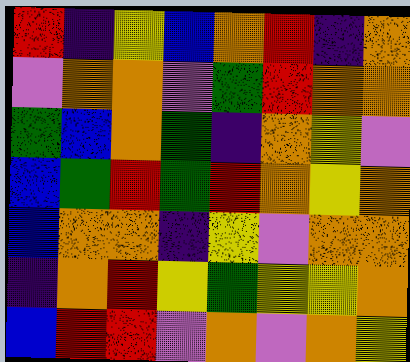[["red", "indigo", "yellow", "blue", "orange", "red", "indigo", "orange"], ["violet", "orange", "orange", "violet", "green", "red", "orange", "orange"], ["green", "blue", "orange", "green", "indigo", "orange", "yellow", "violet"], ["blue", "green", "red", "green", "red", "orange", "yellow", "orange"], ["blue", "orange", "orange", "indigo", "yellow", "violet", "orange", "orange"], ["indigo", "orange", "red", "yellow", "green", "yellow", "yellow", "orange"], ["blue", "red", "red", "violet", "orange", "violet", "orange", "yellow"]]